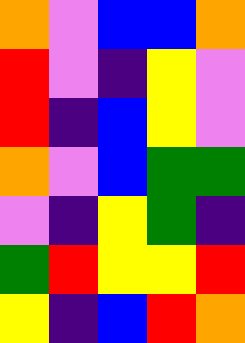[["orange", "violet", "blue", "blue", "orange"], ["red", "violet", "indigo", "yellow", "violet"], ["red", "indigo", "blue", "yellow", "violet"], ["orange", "violet", "blue", "green", "green"], ["violet", "indigo", "yellow", "green", "indigo"], ["green", "red", "yellow", "yellow", "red"], ["yellow", "indigo", "blue", "red", "orange"]]